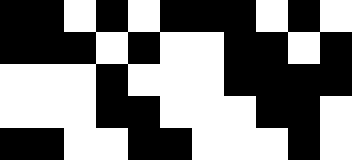[["black", "black", "white", "black", "white", "black", "black", "black", "white", "black", "white"], ["black", "black", "black", "white", "black", "white", "white", "black", "black", "white", "black"], ["white", "white", "white", "black", "white", "white", "white", "black", "black", "black", "black"], ["white", "white", "white", "black", "black", "white", "white", "white", "black", "black", "white"], ["black", "black", "white", "white", "black", "black", "white", "white", "white", "black", "white"]]